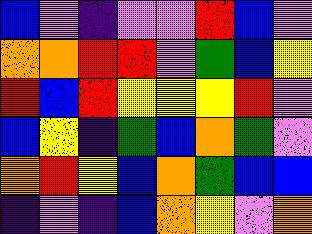[["blue", "violet", "indigo", "violet", "violet", "red", "blue", "violet"], ["orange", "orange", "red", "red", "violet", "green", "blue", "yellow"], ["red", "blue", "red", "yellow", "yellow", "yellow", "red", "violet"], ["blue", "yellow", "indigo", "green", "blue", "orange", "green", "violet"], ["orange", "red", "yellow", "blue", "orange", "green", "blue", "blue"], ["indigo", "violet", "indigo", "blue", "orange", "yellow", "violet", "orange"]]